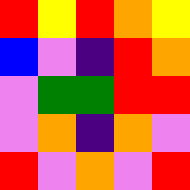[["red", "yellow", "red", "orange", "yellow"], ["blue", "violet", "indigo", "red", "orange"], ["violet", "green", "green", "red", "red"], ["violet", "orange", "indigo", "orange", "violet"], ["red", "violet", "orange", "violet", "red"]]